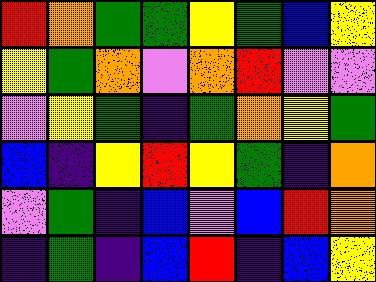[["red", "orange", "green", "green", "yellow", "green", "blue", "yellow"], ["yellow", "green", "orange", "violet", "orange", "red", "violet", "violet"], ["violet", "yellow", "green", "indigo", "green", "orange", "yellow", "green"], ["blue", "indigo", "yellow", "red", "yellow", "green", "indigo", "orange"], ["violet", "green", "indigo", "blue", "violet", "blue", "red", "orange"], ["indigo", "green", "indigo", "blue", "red", "indigo", "blue", "yellow"]]